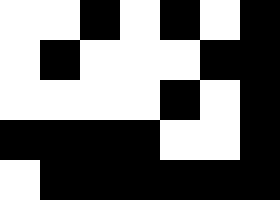[["white", "white", "black", "white", "black", "white", "black"], ["white", "black", "white", "white", "white", "black", "black"], ["white", "white", "white", "white", "black", "white", "black"], ["black", "black", "black", "black", "white", "white", "black"], ["white", "black", "black", "black", "black", "black", "black"]]